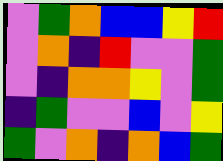[["violet", "green", "orange", "blue", "blue", "yellow", "red"], ["violet", "orange", "indigo", "red", "violet", "violet", "green"], ["violet", "indigo", "orange", "orange", "yellow", "violet", "green"], ["indigo", "green", "violet", "violet", "blue", "violet", "yellow"], ["green", "violet", "orange", "indigo", "orange", "blue", "green"]]